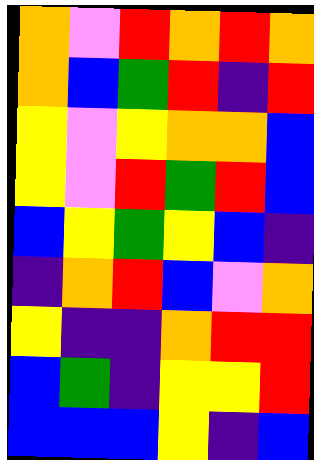[["orange", "violet", "red", "orange", "red", "orange"], ["orange", "blue", "green", "red", "indigo", "red"], ["yellow", "violet", "yellow", "orange", "orange", "blue"], ["yellow", "violet", "red", "green", "red", "blue"], ["blue", "yellow", "green", "yellow", "blue", "indigo"], ["indigo", "orange", "red", "blue", "violet", "orange"], ["yellow", "indigo", "indigo", "orange", "red", "red"], ["blue", "green", "indigo", "yellow", "yellow", "red"], ["blue", "blue", "blue", "yellow", "indigo", "blue"]]